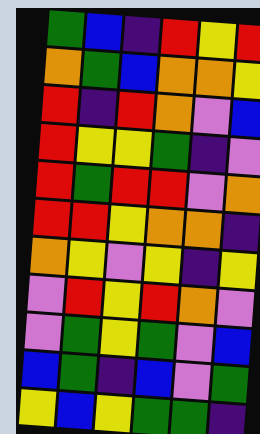[["green", "blue", "indigo", "red", "yellow", "red"], ["orange", "green", "blue", "orange", "orange", "yellow"], ["red", "indigo", "red", "orange", "violet", "blue"], ["red", "yellow", "yellow", "green", "indigo", "violet"], ["red", "green", "red", "red", "violet", "orange"], ["red", "red", "yellow", "orange", "orange", "indigo"], ["orange", "yellow", "violet", "yellow", "indigo", "yellow"], ["violet", "red", "yellow", "red", "orange", "violet"], ["violet", "green", "yellow", "green", "violet", "blue"], ["blue", "green", "indigo", "blue", "violet", "green"], ["yellow", "blue", "yellow", "green", "green", "indigo"]]